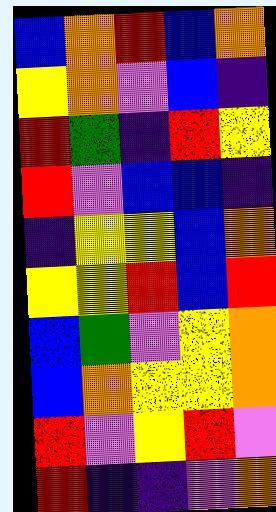[["blue", "orange", "red", "blue", "orange"], ["yellow", "orange", "violet", "blue", "indigo"], ["red", "green", "indigo", "red", "yellow"], ["red", "violet", "blue", "blue", "indigo"], ["indigo", "yellow", "yellow", "blue", "orange"], ["yellow", "yellow", "red", "blue", "red"], ["blue", "green", "violet", "yellow", "orange"], ["blue", "orange", "yellow", "yellow", "orange"], ["red", "violet", "yellow", "red", "violet"], ["red", "indigo", "indigo", "violet", "orange"]]